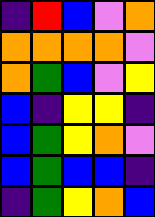[["indigo", "red", "blue", "violet", "orange"], ["orange", "orange", "orange", "orange", "violet"], ["orange", "green", "blue", "violet", "yellow"], ["blue", "indigo", "yellow", "yellow", "indigo"], ["blue", "green", "yellow", "orange", "violet"], ["blue", "green", "blue", "blue", "indigo"], ["indigo", "green", "yellow", "orange", "blue"]]